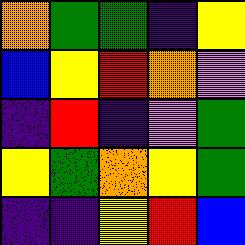[["orange", "green", "green", "indigo", "yellow"], ["blue", "yellow", "red", "orange", "violet"], ["indigo", "red", "indigo", "violet", "green"], ["yellow", "green", "orange", "yellow", "green"], ["indigo", "indigo", "yellow", "red", "blue"]]